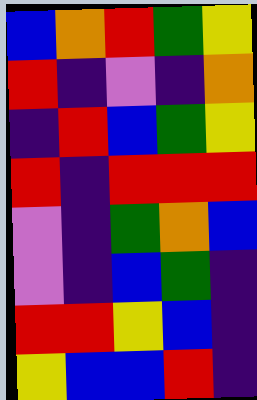[["blue", "orange", "red", "green", "yellow"], ["red", "indigo", "violet", "indigo", "orange"], ["indigo", "red", "blue", "green", "yellow"], ["red", "indigo", "red", "red", "red"], ["violet", "indigo", "green", "orange", "blue"], ["violet", "indigo", "blue", "green", "indigo"], ["red", "red", "yellow", "blue", "indigo"], ["yellow", "blue", "blue", "red", "indigo"]]